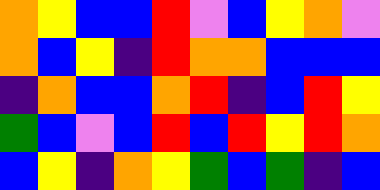[["orange", "yellow", "blue", "blue", "red", "violet", "blue", "yellow", "orange", "violet"], ["orange", "blue", "yellow", "indigo", "red", "orange", "orange", "blue", "blue", "blue"], ["indigo", "orange", "blue", "blue", "orange", "red", "indigo", "blue", "red", "yellow"], ["green", "blue", "violet", "blue", "red", "blue", "red", "yellow", "red", "orange"], ["blue", "yellow", "indigo", "orange", "yellow", "green", "blue", "green", "indigo", "blue"]]